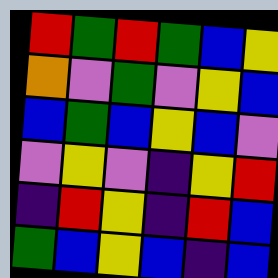[["red", "green", "red", "green", "blue", "yellow"], ["orange", "violet", "green", "violet", "yellow", "blue"], ["blue", "green", "blue", "yellow", "blue", "violet"], ["violet", "yellow", "violet", "indigo", "yellow", "red"], ["indigo", "red", "yellow", "indigo", "red", "blue"], ["green", "blue", "yellow", "blue", "indigo", "blue"]]